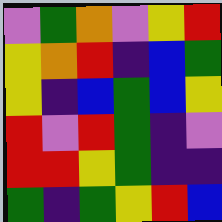[["violet", "green", "orange", "violet", "yellow", "red"], ["yellow", "orange", "red", "indigo", "blue", "green"], ["yellow", "indigo", "blue", "green", "blue", "yellow"], ["red", "violet", "red", "green", "indigo", "violet"], ["red", "red", "yellow", "green", "indigo", "indigo"], ["green", "indigo", "green", "yellow", "red", "blue"]]